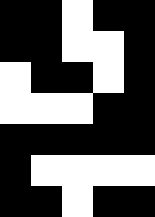[["black", "black", "white", "black", "black"], ["black", "black", "white", "white", "black"], ["white", "black", "black", "white", "black"], ["white", "white", "white", "black", "black"], ["black", "black", "black", "black", "black"], ["black", "white", "white", "white", "white"], ["black", "black", "white", "black", "black"]]